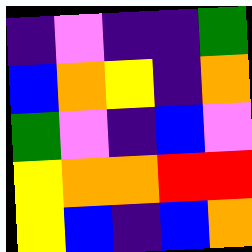[["indigo", "violet", "indigo", "indigo", "green"], ["blue", "orange", "yellow", "indigo", "orange"], ["green", "violet", "indigo", "blue", "violet"], ["yellow", "orange", "orange", "red", "red"], ["yellow", "blue", "indigo", "blue", "orange"]]